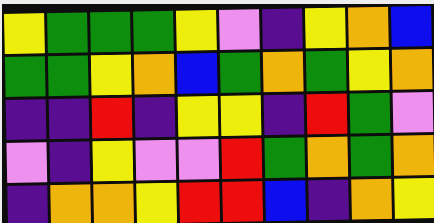[["yellow", "green", "green", "green", "yellow", "violet", "indigo", "yellow", "orange", "blue"], ["green", "green", "yellow", "orange", "blue", "green", "orange", "green", "yellow", "orange"], ["indigo", "indigo", "red", "indigo", "yellow", "yellow", "indigo", "red", "green", "violet"], ["violet", "indigo", "yellow", "violet", "violet", "red", "green", "orange", "green", "orange"], ["indigo", "orange", "orange", "yellow", "red", "red", "blue", "indigo", "orange", "yellow"]]